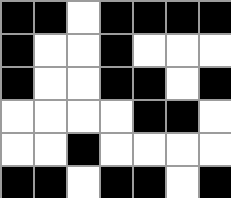[["black", "black", "white", "black", "black", "black", "black"], ["black", "white", "white", "black", "white", "white", "white"], ["black", "white", "white", "black", "black", "white", "black"], ["white", "white", "white", "white", "black", "black", "white"], ["white", "white", "black", "white", "white", "white", "white"], ["black", "black", "white", "black", "black", "white", "black"]]